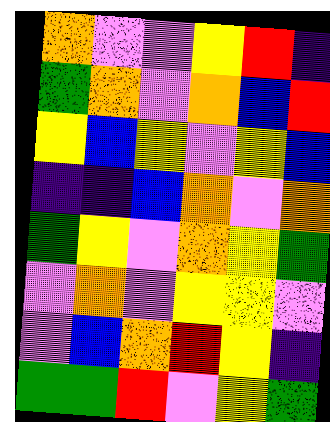[["orange", "violet", "violet", "yellow", "red", "indigo"], ["green", "orange", "violet", "orange", "blue", "red"], ["yellow", "blue", "yellow", "violet", "yellow", "blue"], ["indigo", "indigo", "blue", "orange", "violet", "orange"], ["green", "yellow", "violet", "orange", "yellow", "green"], ["violet", "orange", "violet", "yellow", "yellow", "violet"], ["violet", "blue", "orange", "red", "yellow", "indigo"], ["green", "green", "red", "violet", "yellow", "green"]]